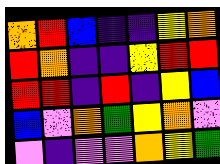[["orange", "red", "blue", "indigo", "indigo", "yellow", "orange"], ["red", "orange", "indigo", "indigo", "yellow", "red", "red"], ["red", "red", "indigo", "red", "indigo", "yellow", "blue"], ["blue", "violet", "orange", "green", "yellow", "orange", "violet"], ["violet", "indigo", "violet", "violet", "orange", "yellow", "green"]]